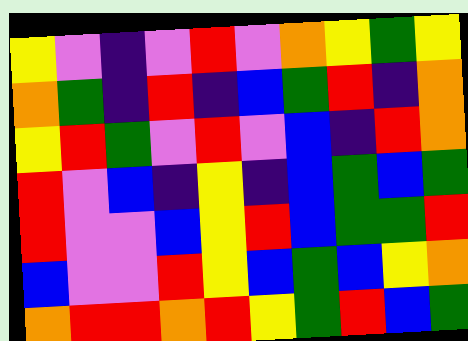[["yellow", "violet", "indigo", "violet", "red", "violet", "orange", "yellow", "green", "yellow"], ["orange", "green", "indigo", "red", "indigo", "blue", "green", "red", "indigo", "orange"], ["yellow", "red", "green", "violet", "red", "violet", "blue", "indigo", "red", "orange"], ["red", "violet", "blue", "indigo", "yellow", "indigo", "blue", "green", "blue", "green"], ["red", "violet", "violet", "blue", "yellow", "red", "blue", "green", "green", "red"], ["blue", "violet", "violet", "red", "yellow", "blue", "green", "blue", "yellow", "orange"], ["orange", "red", "red", "orange", "red", "yellow", "green", "red", "blue", "green"]]